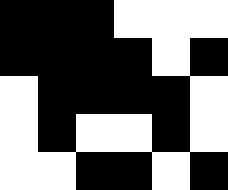[["black", "black", "black", "white", "white", "white"], ["black", "black", "black", "black", "white", "black"], ["white", "black", "black", "black", "black", "white"], ["white", "black", "white", "white", "black", "white"], ["white", "white", "black", "black", "white", "black"]]